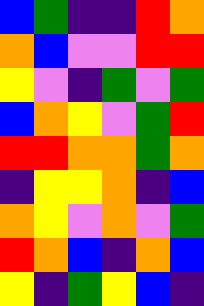[["blue", "green", "indigo", "indigo", "red", "orange"], ["orange", "blue", "violet", "violet", "red", "red"], ["yellow", "violet", "indigo", "green", "violet", "green"], ["blue", "orange", "yellow", "violet", "green", "red"], ["red", "red", "orange", "orange", "green", "orange"], ["indigo", "yellow", "yellow", "orange", "indigo", "blue"], ["orange", "yellow", "violet", "orange", "violet", "green"], ["red", "orange", "blue", "indigo", "orange", "blue"], ["yellow", "indigo", "green", "yellow", "blue", "indigo"]]